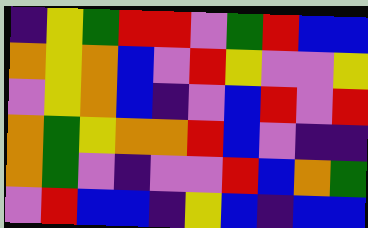[["indigo", "yellow", "green", "red", "red", "violet", "green", "red", "blue", "blue"], ["orange", "yellow", "orange", "blue", "violet", "red", "yellow", "violet", "violet", "yellow"], ["violet", "yellow", "orange", "blue", "indigo", "violet", "blue", "red", "violet", "red"], ["orange", "green", "yellow", "orange", "orange", "red", "blue", "violet", "indigo", "indigo"], ["orange", "green", "violet", "indigo", "violet", "violet", "red", "blue", "orange", "green"], ["violet", "red", "blue", "blue", "indigo", "yellow", "blue", "indigo", "blue", "blue"]]